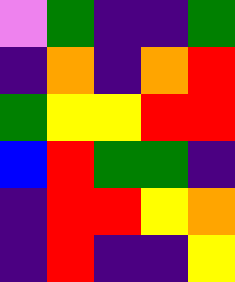[["violet", "green", "indigo", "indigo", "green"], ["indigo", "orange", "indigo", "orange", "red"], ["green", "yellow", "yellow", "red", "red"], ["blue", "red", "green", "green", "indigo"], ["indigo", "red", "red", "yellow", "orange"], ["indigo", "red", "indigo", "indigo", "yellow"]]